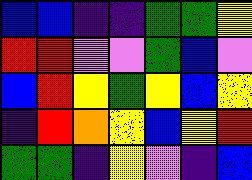[["blue", "blue", "indigo", "indigo", "green", "green", "yellow"], ["red", "red", "violet", "violet", "green", "blue", "violet"], ["blue", "red", "yellow", "green", "yellow", "blue", "yellow"], ["indigo", "red", "orange", "yellow", "blue", "yellow", "red"], ["green", "green", "indigo", "yellow", "violet", "indigo", "blue"]]